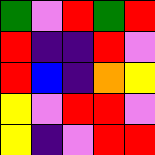[["green", "violet", "red", "green", "red"], ["red", "indigo", "indigo", "red", "violet"], ["red", "blue", "indigo", "orange", "yellow"], ["yellow", "violet", "red", "red", "violet"], ["yellow", "indigo", "violet", "red", "red"]]